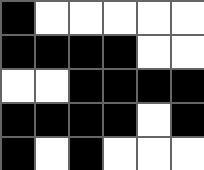[["black", "white", "white", "white", "white", "white"], ["black", "black", "black", "black", "white", "white"], ["white", "white", "black", "black", "black", "black"], ["black", "black", "black", "black", "white", "black"], ["black", "white", "black", "white", "white", "white"]]